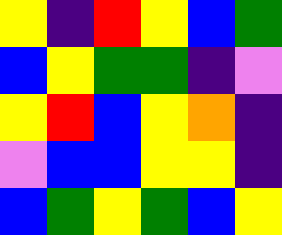[["yellow", "indigo", "red", "yellow", "blue", "green"], ["blue", "yellow", "green", "green", "indigo", "violet"], ["yellow", "red", "blue", "yellow", "orange", "indigo"], ["violet", "blue", "blue", "yellow", "yellow", "indigo"], ["blue", "green", "yellow", "green", "blue", "yellow"]]